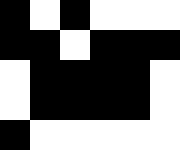[["black", "white", "black", "white", "white", "white"], ["black", "black", "white", "black", "black", "black"], ["white", "black", "black", "black", "black", "white"], ["white", "black", "black", "black", "black", "white"], ["black", "white", "white", "white", "white", "white"]]